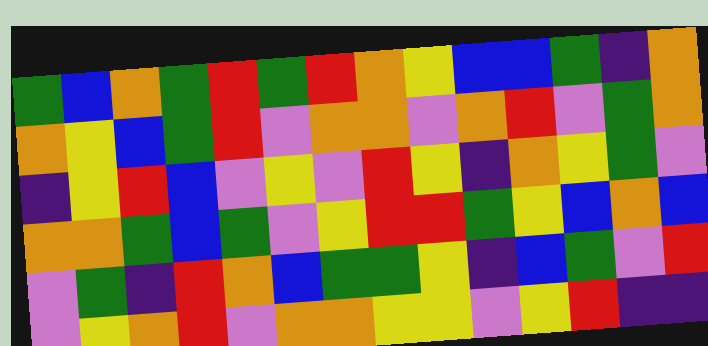[["green", "blue", "orange", "green", "red", "green", "red", "orange", "yellow", "blue", "blue", "green", "indigo", "orange"], ["orange", "yellow", "blue", "green", "red", "violet", "orange", "orange", "violet", "orange", "red", "violet", "green", "orange"], ["indigo", "yellow", "red", "blue", "violet", "yellow", "violet", "red", "yellow", "indigo", "orange", "yellow", "green", "violet"], ["orange", "orange", "green", "blue", "green", "violet", "yellow", "red", "red", "green", "yellow", "blue", "orange", "blue"], ["violet", "green", "indigo", "red", "orange", "blue", "green", "green", "yellow", "indigo", "blue", "green", "violet", "red"], ["violet", "yellow", "orange", "red", "violet", "orange", "orange", "yellow", "yellow", "violet", "yellow", "red", "indigo", "indigo"]]